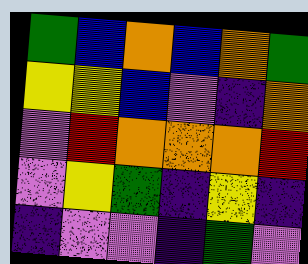[["green", "blue", "orange", "blue", "orange", "green"], ["yellow", "yellow", "blue", "violet", "indigo", "orange"], ["violet", "red", "orange", "orange", "orange", "red"], ["violet", "yellow", "green", "indigo", "yellow", "indigo"], ["indigo", "violet", "violet", "indigo", "green", "violet"]]